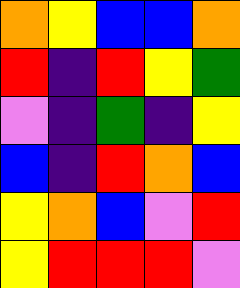[["orange", "yellow", "blue", "blue", "orange"], ["red", "indigo", "red", "yellow", "green"], ["violet", "indigo", "green", "indigo", "yellow"], ["blue", "indigo", "red", "orange", "blue"], ["yellow", "orange", "blue", "violet", "red"], ["yellow", "red", "red", "red", "violet"]]